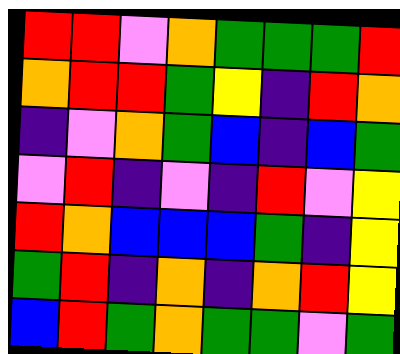[["red", "red", "violet", "orange", "green", "green", "green", "red"], ["orange", "red", "red", "green", "yellow", "indigo", "red", "orange"], ["indigo", "violet", "orange", "green", "blue", "indigo", "blue", "green"], ["violet", "red", "indigo", "violet", "indigo", "red", "violet", "yellow"], ["red", "orange", "blue", "blue", "blue", "green", "indigo", "yellow"], ["green", "red", "indigo", "orange", "indigo", "orange", "red", "yellow"], ["blue", "red", "green", "orange", "green", "green", "violet", "green"]]